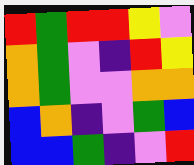[["red", "green", "red", "red", "yellow", "violet"], ["orange", "green", "violet", "indigo", "red", "yellow"], ["orange", "green", "violet", "violet", "orange", "orange"], ["blue", "orange", "indigo", "violet", "green", "blue"], ["blue", "blue", "green", "indigo", "violet", "red"]]